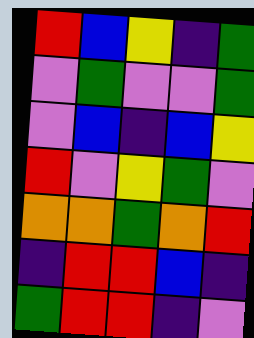[["red", "blue", "yellow", "indigo", "green"], ["violet", "green", "violet", "violet", "green"], ["violet", "blue", "indigo", "blue", "yellow"], ["red", "violet", "yellow", "green", "violet"], ["orange", "orange", "green", "orange", "red"], ["indigo", "red", "red", "blue", "indigo"], ["green", "red", "red", "indigo", "violet"]]